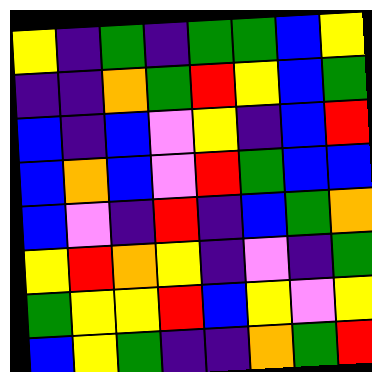[["yellow", "indigo", "green", "indigo", "green", "green", "blue", "yellow"], ["indigo", "indigo", "orange", "green", "red", "yellow", "blue", "green"], ["blue", "indigo", "blue", "violet", "yellow", "indigo", "blue", "red"], ["blue", "orange", "blue", "violet", "red", "green", "blue", "blue"], ["blue", "violet", "indigo", "red", "indigo", "blue", "green", "orange"], ["yellow", "red", "orange", "yellow", "indigo", "violet", "indigo", "green"], ["green", "yellow", "yellow", "red", "blue", "yellow", "violet", "yellow"], ["blue", "yellow", "green", "indigo", "indigo", "orange", "green", "red"]]